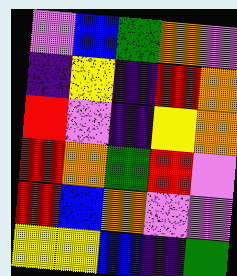[["violet", "blue", "green", "orange", "violet"], ["indigo", "yellow", "indigo", "red", "orange"], ["red", "violet", "indigo", "yellow", "orange"], ["red", "orange", "green", "red", "violet"], ["red", "blue", "orange", "violet", "violet"], ["yellow", "yellow", "blue", "indigo", "green"]]